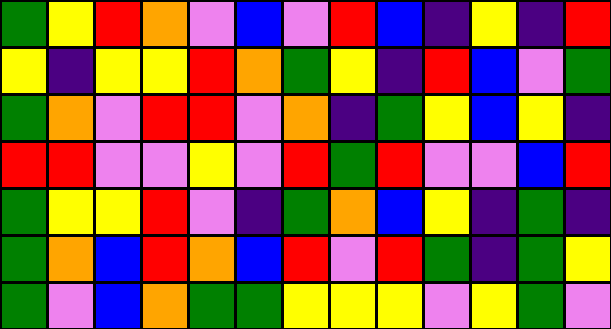[["green", "yellow", "red", "orange", "violet", "blue", "violet", "red", "blue", "indigo", "yellow", "indigo", "red"], ["yellow", "indigo", "yellow", "yellow", "red", "orange", "green", "yellow", "indigo", "red", "blue", "violet", "green"], ["green", "orange", "violet", "red", "red", "violet", "orange", "indigo", "green", "yellow", "blue", "yellow", "indigo"], ["red", "red", "violet", "violet", "yellow", "violet", "red", "green", "red", "violet", "violet", "blue", "red"], ["green", "yellow", "yellow", "red", "violet", "indigo", "green", "orange", "blue", "yellow", "indigo", "green", "indigo"], ["green", "orange", "blue", "red", "orange", "blue", "red", "violet", "red", "green", "indigo", "green", "yellow"], ["green", "violet", "blue", "orange", "green", "green", "yellow", "yellow", "yellow", "violet", "yellow", "green", "violet"]]